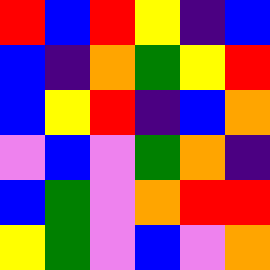[["red", "blue", "red", "yellow", "indigo", "blue"], ["blue", "indigo", "orange", "green", "yellow", "red"], ["blue", "yellow", "red", "indigo", "blue", "orange"], ["violet", "blue", "violet", "green", "orange", "indigo"], ["blue", "green", "violet", "orange", "red", "red"], ["yellow", "green", "violet", "blue", "violet", "orange"]]